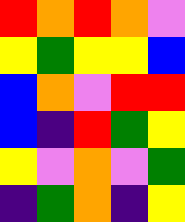[["red", "orange", "red", "orange", "violet"], ["yellow", "green", "yellow", "yellow", "blue"], ["blue", "orange", "violet", "red", "red"], ["blue", "indigo", "red", "green", "yellow"], ["yellow", "violet", "orange", "violet", "green"], ["indigo", "green", "orange", "indigo", "yellow"]]